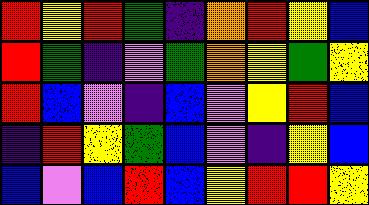[["red", "yellow", "red", "green", "indigo", "orange", "red", "yellow", "blue"], ["red", "green", "indigo", "violet", "green", "orange", "yellow", "green", "yellow"], ["red", "blue", "violet", "indigo", "blue", "violet", "yellow", "red", "blue"], ["indigo", "red", "yellow", "green", "blue", "violet", "indigo", "yellow", "blue"], ["blue", "violet", "blue", "red", "blue", "yellow", "red", "red", "yellow"]]